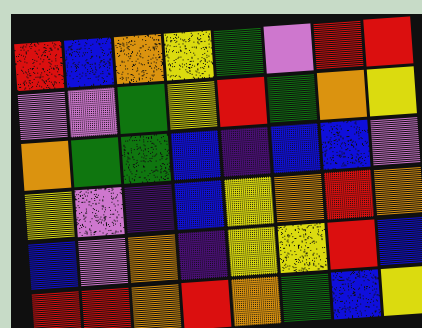[["red", "blue", "orange", "yellow", "green", "violet", "red", "red"], ["violet", "violet", "green", "yellow", "red", "green", "orange", "yellow"], ["orange", "green", "green", "blue", "indigo", "blue", "blue", "violet"], ["yellow", "violet", "indigo", "blue", "yellow", "orange", "red", "orange"], ["blue", "violet", "orange", "indigo", "yellow", "yellow", "red", "blue"], ["red", "red", "orange", "red", "orange", "green", "blue", "yellow"]]